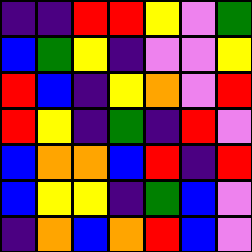[["indigo", "indigo", "red", "red", "yellow", "violet", "green"], ["blue", "green", "yellow", "indigo", "violet", "violet", "yellow"], ["red", "blue", "indigo", "yellow", "orange", "violet", "red"], ["red", "yellow", "indigo", "green", "indigo", "red", "violet"], ["blue", "orange", "orange", "blue", "red", "indigo", "red"], ["blue", "yellow", "yellow", "indigo", "green", "blue", "violet"], ["indigo", "orange", "blue", "orange", "red", "blue", "violet"]]